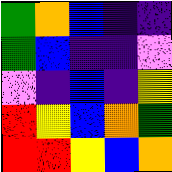[["green", "orange", "blue", "indigo", "indigo"], ["green", "blue", "indigo", "indigo", "violet"], ["violet", "indigo", "blue", "indigo", "yellow"], ["red", "yellow", "blue", "orange", "green"], ["red", "red", "yellow", "blue", "orange"]]